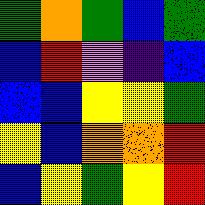[["green", "orange", "green", "blue", "green"], ["blue", "red", "violet", "indigo", "blue"], ["blue", "blue", "yellow", "yellow", "green"], ["yellow", "blue", "orange", "orange", "red"], ["blue", "yellow", "green", "yellow", "red"]]